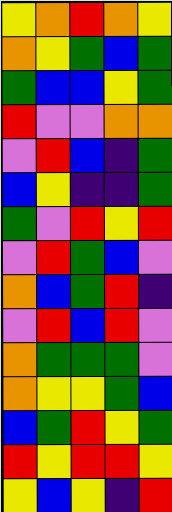[["yellow", "orange", "red", "orange", "yellow"], ["orange", "yellow", "green", "blue", "green"], ["green", "blue", "blue", "yellow", "green"], ["red", "violet", "violet", "orange", "orange"], ["violet", "red", "blue", "indigo", "green"], ["blue", "yellow", "indigo", "indigo", "green"], ["green", "violet", "red", "yellow", "red"], ["violet", "red", "green", "blue", "violet"], ["orange", "blue", "green", "red", "indigo"], ["violet", "red", "blue", "red", "violet"], ["orange", "green", "green", "green", "violet"], ["orange", "yellow", "yellow", "green", "blue"], ["blue", "green", "red", "yellow", "green"], ["red", "yellow", "red", "red", "yellow"], ["yellow", "blue", "yellow", "indigo", "red"]]